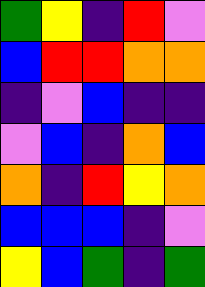[["green", "yellow", "indigo", "red", "violet"], ["blue", "red", "red", "orange", "orange"], ["indigo", "violet", "blue", "indigo", "indigo"], ["violet", "blue", "indigo", "orange", "blue"], ["orange", "indigo", "red", "yellow", "orange"], ["blue", "blue", "blue", "indigo", "violet"], ["yellow", "blue", "green", "indigo", "green"]]